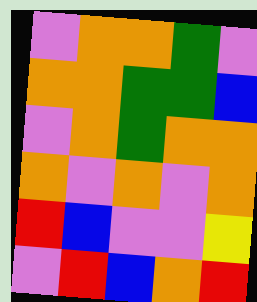[["violet", "orange", "orange", "green", "violet"], ["orange", "orange", "green", "green", "blue"], ["violet", "orange", "green", "orange", "orange"], ["orange", "violet", "orange", "violet", "orange"], ["red", "blue", "violet", "violet", "yellow"], ["violet", "red", "blue", "orange", "red"]]